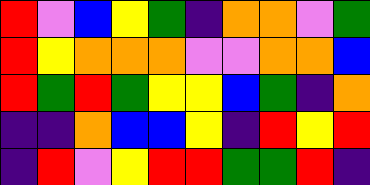[["red", "violet", "blue", "yellow", "green", "indigo", "orange", "orange", "violet", "green"], ["red", "yellow", "orange", "orange", "orange", "violet", "violet", "orange", "orange", "blue"], ["red", "green", "red", "green", "yellow", "yellow", "blue", "green", "indigo", "orange"], ["indigo", "indigo", "orange", "blue", "blue", "yellow", "indigo", "red", "yellow", "red"], ["indigo", "red", "violet", "yellow", "red", "red", "green", "green", "red", "indigo"]]